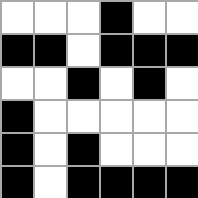[["white", "white", "white", "black", "white", "white"], ["black", "black", "white", "black", "black", "black"], ["white", "white", "black", "white", "black", "white"], ["black", "white", "white", "white", "white", "white"], ["black", "white", "black", "white", "white", "white"], ["black", "white", "black", "black", "black", "black"]]